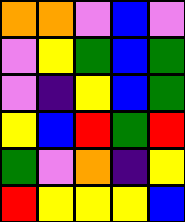[["orange", "orange", "violet", "blue", "violet"], ["violet", "yellow", "green", "blue", "green"], ["violet", "indigo", "yellow", "blue", "green"], ["yellow", "blue", "red", "green", "red"], ["green", "violet", "orange", "indigo", "yellow"], ["red", "yellow", "yellow", "yellow", "blue"]]